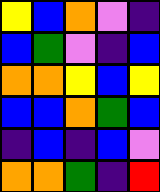[["yellow", "blue", "orange", "violet", "indigo"], ["blue", "green", "violet", "indigo", "blue"], ["orange", "orange", "yellow", "blue", "yellow"], ["blue", "blue", "orange", "green", "blue"], ["indigo", "blue", "indigo", "blue", "violet"], ["orange", "orange", "green", "indigo", "red"]]